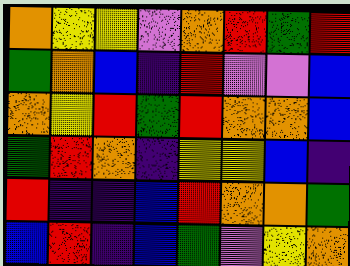[["orange", "yellow", "yellow", "violet", "orange", "red", "green", "red"], ["green", "orange", "blue", "indigo", "red", "violet", "violet", "blue"], ["orange", "yellow", "red", "green", "red", "orange", "orange", "blue"], ["green", "red", "orange", "indigo", "yellow", "yellow", "blue", "indigo"], ["red", "indigo", "indigo", "blue", "red", "orange", "orange", "green"], ["blue", "red", "indigo", "blue", "green", "violet", "yellow", "orange"]]